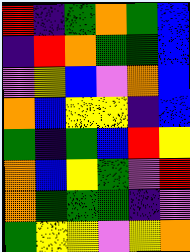[["red", "indigo", "green", "orange", "green", "blue"], ["indigo", "red", "orange", "green", "green", "blue"], ["violet", "yellow", "blue", "violet", "orange", "blue"], ["orange", "blue", "yellow", "yellow", "indigo", "blue"], ["green", "indigo", "green", "blue", "red", "yellow"], ["orange", "blue", "yellow", "green", "violet", "red"], ["orange", "green", "green", "green", "indigo", "violet"], ["green", "yellow", "yellow", "violet", "yellow", "orange"]]